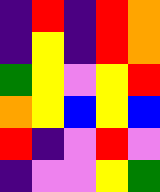[["indigo", "red", "indigo", "red", "orange"], ["indigo", "yellow", "indigo", "red", "orange"], ["green", "yellow", "violet", "yellow", "red"], ["orange", "yellow", "blue", "yellow", "blue"], ["red", "indigo", "violet", "red", "violet"], ["indigo", "violet", "violet", "yellow", "green"]]